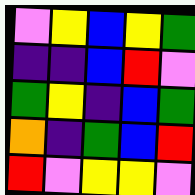[["violet", "yellow", "blue", "yellow", "green"], ["indigo", "indigo", "blue", "red", "violet"], ["green", "yellow", "indigo", "blue", "green"], ["orange", "indigo", "green", "blue", "red"], ["red", "violet", "yellow", "yellow", "violet"]]